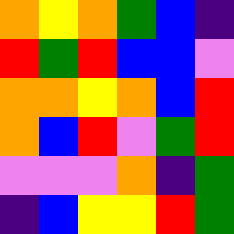[["orange", "yellow", "orange", "green", "blue", "indigo"], ["red", "green", "red", "blue", "blue", "violet"], ["orange", "orange", "yellow", "orange", "blue", "red"], ["orange", "blue", "red", "violet", "green", "red"], ["violet", "violet", "violet", "orange", "indigo", "green"], ["indigo", "blue", "yellow", "yellow", "red", "green"]]